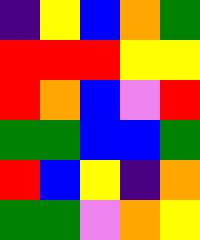[["indigo", "yellow", "blue", "orange", "green"], ["red", "red", "red", "yellow", "yellow"], ["red", "orange", "blue", "violet", "red"], ["green", "green", "blue", "blue", "green"], ["red", "blue", "yellow", "indigo", "orange"], ["green", "green", "violet", "orange", "yellow"]]